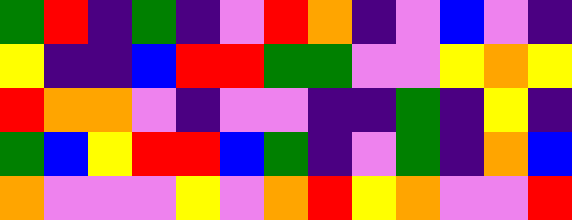[["green", "red", "indigo", "green", "indigo", "violet", "red", "orange", "indigo", "violet", "blue", "violet", "indigo"], ["yellow", "indigo", "indigo", "blue", "red", "red", "green", "green", "violet", "violet", "yellow", "orange", "yellow"], ["red", "orange", "orange", "violet", "indigo", "violet", "violet", "indigo", "indigo", "green", "indigo", "yellow", "indigo"], ["green", "blue", "yellow", "red", "red", "blue", "green", "indigo", "violet", "green", "indigo", "orange", "blue"], ["orange", "violet", "violet", "violet", "yellow", "violet", "orange", "red", "yellow", "orange", "violet", "violet", "red"]]